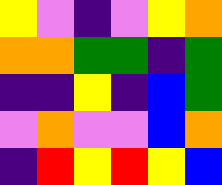[["yellow", "violet", "indigo", "violet", "yellow", "orange"], ["orange", "orange", "green", "green", "indigo", "green"], ["indigo", "indigo", "yellow", "indigo", "blue", "green"], ["violet", "orange", "violet", "violet", "blue", "orange"], ["indigo", "red", "yellow", "red", "yellow", "blue"]]